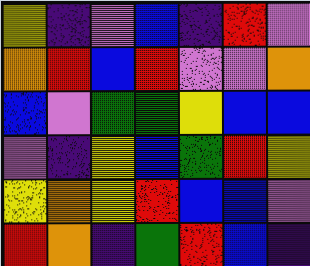[["yellow", "indigo", "violet", "blue", "indigo", "red", "violet"], ["orange", "red", "blue", "red", "violet", "violet", "orange"], ["blue", "violet", "green", "green", "yellow", "blue", "blue"], ["violet", "indigo", "yellow", "blue", "green", "red", "yellow"], ["yellow", "orange", "yellow", "red", "blue", "blue", "violet"], ["red", "orange", "indigo", "green", "red", "blue", "indigo"]]